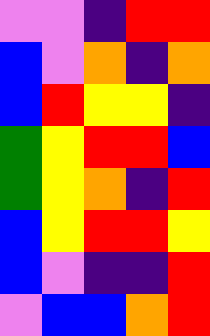[["violet", "violet", "indigo", "red", "red"], ["blue", "violet", "orange", "indigo", "orange"], ["blue", "red", "yellow", "yellow", "indigo"], ["green", "yellow", "red", "red", "blue"], ["green", "yellow", "orange", "indigo", "red"], ["blue", "yellow", "red", "red", "yellow"], ["blue", "violet", "indigo", "indigo", "red"], ["violet", "blue", "blue", "orange", "red"]]